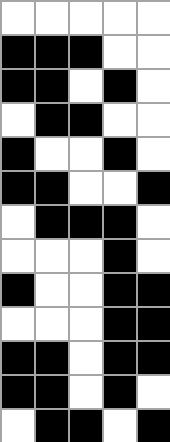[["white", "white", "white", "white", "white"], ["black", "black", "black", "white", "white"], ["black", "black", "white", "black", "white"], ["white", "black", "black", "white", "white"], ["black", "white", "white", "black", "white"], ["black", "black", "white", "white", "black"], ["white", "black", "black", "black", "white"], ["white", "white", "white", "black", "white"], ["black", "white", "white", "black", "black"], ["white", "white", "white", "black", "black"], ["black", "black", "white", "black", "black"], ["black", "black", "white", "black", "white"], ["white", "black", "black", "white", "black"]]